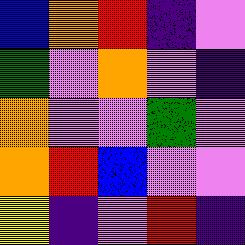[["blue", "orange", "red", "indigo", "violet"], ["green", "violet", "orange", "violet", "indigo"], ["orange", "violet", "violet", "green", "violet"], ["orange", "red", "blue", "violet", "violet"], ["yellow", "indigo", "violet", "red", "indigo"]]